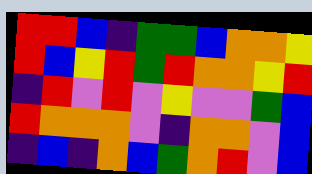[["red", "red", "blue", "indigo", "green", "green", "blue", "orange", "orange", "yellow"], ["red", "blue", "yellow", "red", "green", "red", "orange", "orange", "yellow", "red"], ["indigo", "red", "violet", "red", "violet", "yellow", "violet", "violet", "green", "blue"], ["red", "orange", "orange", "orange", "violet", "indigo", "orange", "orange", "violet", "blue"], ["indigo", "blue", "indigo", "orange", "blue", "green", "orange", "red", "violet", "blue"]]